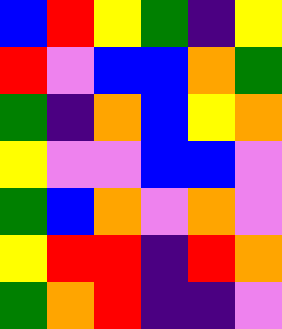[["blue", "red", "yellow", "green", "indigo", "yellow"], ["red", "violet", "blue", "blue", "orange", "green"], ["green", "indigo", "orange", "blue", "yellow", "orange"], ["yellow", "violet", "violet", "blue", "blue", "violet"], ["green", "blue", "orange", "violet", "orange", "violet"], ["yellow", "red", "red", "indigo", "red", "orange"], ["green", "orange", "red", "indigo", "indigo", "violet"]]